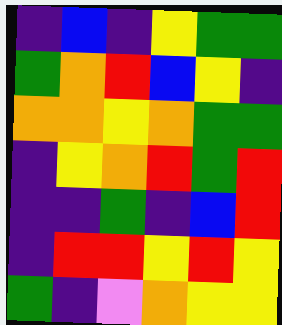[["indigo", "blue", "indigo", "yellow", "green", "green"], ["green", "orange", "red", "blue", "yellow", "indigo"], ["orange", "orange", "yellow", "orange", "green", "green"], ["indigo", "yellow", "orange", "red", "green", "red"], ["indigo", "indigo", "green", "indigo", "blue", "red"], ["indigo", "red", "red", "yellow", "red", "yellow"], ["green", "indigo", "violet", "orange", "yellow", "yellow"]]